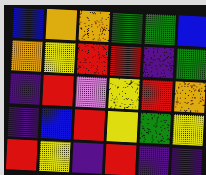[["blue", "orange", "orange", "green", "green", "blue"], ["orange", "yellow", "red", "red", "indigo", "green"], ["indigo", "red", "violet", "yellow", "red", "orange"], ["indigo", "blue", "red", "yellow", "green", "yellow"], ["red", "yellow", "indigo", "red", "indigo", "indigo"]]